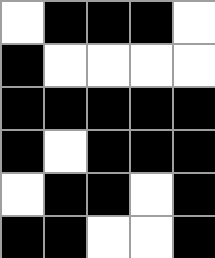[["white", "black", "black", "black", "white"], ["black", "white", "white", "white", "white"], ["black", "black", "black", "black", "black"], ["black", "white", "black", "black", "black"], ["white", "black", "black", "white", "black"], ["black", "black", "white", "white", "black"]]